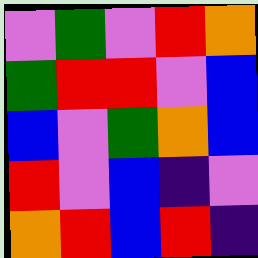[["violet", "green", "violet", "red", "orange"], ["green", "red", "red", "violet", "blue"], ["blue", "violet", "green", "orange", "blue"], ["red", "violet", "blue", "indigo", "violet"], ["orange", "red", "blue", "red", "indigo"]]